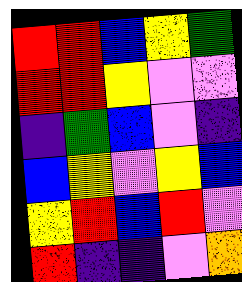[["red", "red", "blue", "yellow", "green"], ["red", "red", "yellow", "violet", "violet"], ["indigo", "green", "blue", "violet", "indigo"], ["blue", "yellow", "violet", "yellow", "blue"], ["yellow", "red", "blue", "red", "violet"], ["red", "indigo", "indigo", "violet", "orange"]]